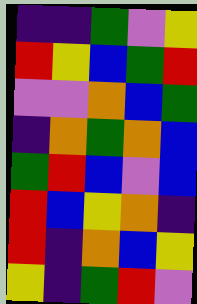[["indigo", "indigo", "green", "violet", "yellow"], ["red", "yellow", "blue", "green", "red"], ["violet", "violet", "orange", "blue", "green"], ["indigo", "orange", "green", "orange", "blue"], ["green", "red", "blue", "violet", "blue"], ["red", "blue", "yellow", "orange", "indigo"], ["red", "indigo", "orange", "blue", "yellow"], ["yellow", "indigo", "green", "red", "violet"]]